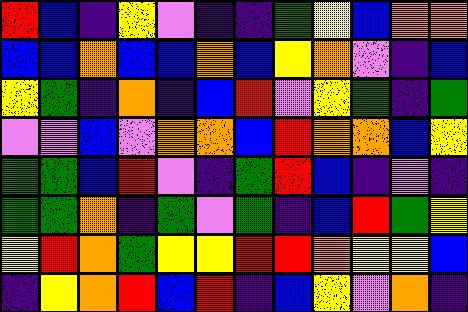[["red", "blue", "indigo", "yellow", "violet", "indigo", "indigo", "green", "yellow", "blue", "orange", "orange"], ["blue", "blue", "orange", "blue", "blue", "orange", "blue", "yellow", "orange", "violet", "indigo", "blue"], ["yellow", "green", "indigo", "orange", "indigo", "blue", "red", "violet", "yellow", "green", "indigo", "green"], ["violet", "violet", "blue", "violet", "orange", "orange", "blue", "red", "orange", "orange", "blue", "yellow"], ["green", "green", "blue", "red", "violet", "indigo", "green", "red", "blue", "indigo", "violet", "indigo"], ["green", "green", "orange", "indigo", "green", "violet", "green", "indigo", "blue", "red", "green", "yellow"], ["yellow", "red", "orange", "green", "yellow", "yellow", "red", "red", "orange", "yellow", "yellow", "blue"], ["indigo", "yellow", "orange", "red", "blue", "red", "indigo", "blue", "yellow", "violet", "orange", "indigo"]]